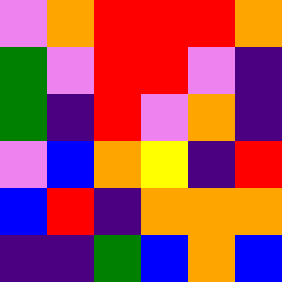[["violet", "orange", "red", "red", "red", "orange"], ["green", "violet", "red", "red", "violet", "indigo"], ["green", "indigo", "red", "violet", "orange", "indigo"], ["violet", "blue", "orange", "yellow", "indigo", "red"], ["blue", "red", "indigo", "orange", "orange", "orange"], ["indigo", "indigo", "green", "blue", "orange", "blue"]]